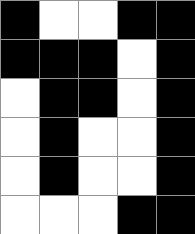[["black", "white", "white", "black", "black"], ["black", "black", "black", "white", "black"], ["white", "black", "black", "white", "black"], ["white", "black", "white", "white", "black"], ["white", "black", "white", "white", "black"], ["white", "white", "white", "black", "black"]]